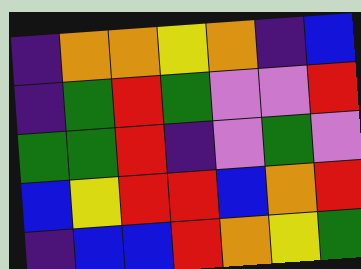[["indigo", "orange", "orange", "yellow", "orange", "indigo", "blue"], ["indigo", "green", "red", "green", "violet", "violet", "red"], ["green", "green", "red", "indigo", "violet", "green", "violet"], ["blue", "yellow", "red", "red", "blue", "orange", "red"], ["indigo", "blue", "blue", "red", "orange", "yellow", "green"]]